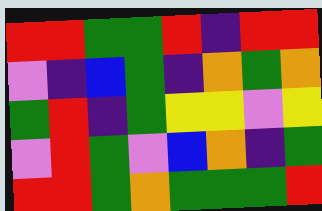[["red", "red", "green", "green", "red", "indigo", "red", "red"], ["violet", "indigo", "blue", "green", "indigo", "orange", "green", "orange"], ["green", "red", "indigo", "green", "yellow", "yellow", "violet", "yellow"], ["violet", "red", "green", "violet", "blue", "orange", "indigo", "green"], ["red", "red", "green", "orange", "green", "green", "green", "red"]]